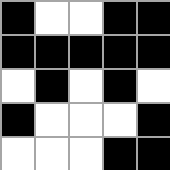[["black", "white", "white", "black", "black"], ["black", "black", "black", "black", "black"], ["white", "black", "white", "black", "white"], ["black", "white", "white", "white", "black"], ["white", "white", "white", "black", "black"]]